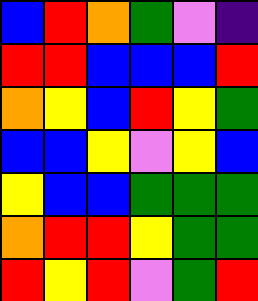[["blue", "red", "orange", "green", "violet", "indigo"], ["red", "red", "blue", "blue", "blue", "red"], ["orange", "yellow", "blue", "red", "yellow", "green"], ["blue", "blue", "yellow", "violet", "yellow", "blue"], ["yellow", "blue", "blue", "green", "green", "green"], ["orange", "red", "red", "yellow", "green", "green"], ["red", "yellow", "red", "violet", "green", "red"]]